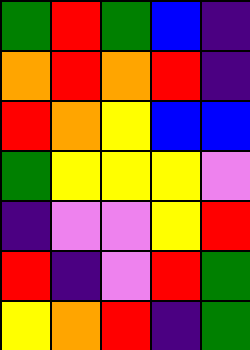[["green", "red", "green", "blue", "indigo"], ["orange", "red", "orange", "red", "indigo"], ["red", "orange", "yellow", "blue", "blue"], ["green", "yellow", "yellow", "yellow", "violet"], ["indigo", "violet", "violet", "yellow", "red"], ["red", "indigo", "violet", "red", "green"], ["yellow", "orange", "red", "indigo", "green"]]